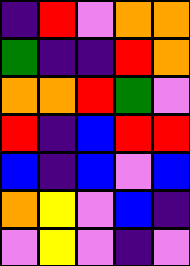[["indigo", "red", "violet", "orange", "orange"], ["green", "indigo", "indigo", "red", "orange"], ["orange", "orange", "red", "green", "violet"], ["red", "indigo", "blue", "red", "red"], ["blue", "indigo", "blue", "violet", "blue"], ["orange", "yellow", "violet", "blue", "indigo"], ["violet", "yellow", "violet", "indigo", "violet"]]